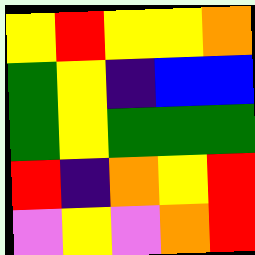[["yellow", "red", "yellow", "yellow", "orange"], ["green", "yellow", "indigo", "blue", "blue"], ["green", "yellow", "green", "green", "green"], ["red", "indigo", "orange", "yellow", "red"], ["violet", "yellow", "violet", "orange", "red"]]